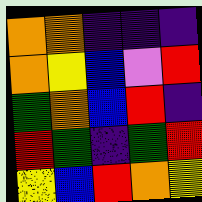[["orange", "orange", "indigo", "indigo", "indigo"], ["orange", "yellow", "blue", "violet", "red"], ["green", "orange", "blue", "red", "indigo"], ["red", "green", "indigo", "green", "red"], ["yellow", "blue", "red", "orange", "yellow"]]